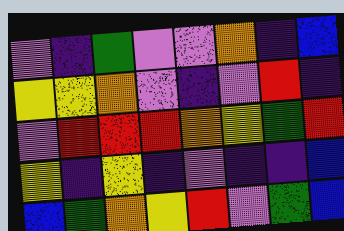[["violet", "indigo", "green", "violet", "violet", "orange", "indigo", "blue"], ["yellow", "yellow", "orange", "violet", "indigo", "violet", "red", "indigo"], ["violet", "red", "red", "red", "orange", "yellow", "green", "red"], ["yellow", "indigo", "yellow", "indigo", "violet", "indigo", "indigo", "blue"], ["blue", "green", "orange", "yellow", "red", "violet", "green", "blue"]]